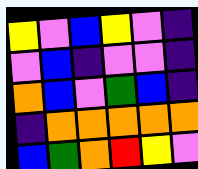[["yellow", "violet", "blue", "yellow", "violet", "indigo"], ["violet", "blue", "indigo", "violet", "violet", "indigo"], ["orange", "blue", "violet", "green", "blue", "indigo"], ["indigo", "orange", "orange", "orange", "orange", "orange"], ["blue", "green", "orange", "red", "yellow", "violet"]]